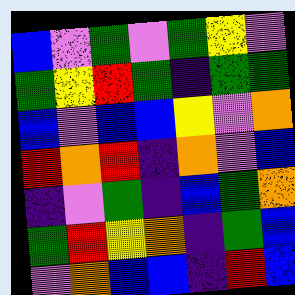[["blue", "violet", "green", "violet", "green", "yellow", "violet"], ["green", "yellow", "red", "green", "indigo", "green", "green"], ["blue", "violet", "blue", "blue", "yellow", "violet", "orange"], ["red", "orange", "red", "indigo", "orange", "violet", "blue"], ["indigo", "violet", "green", "indigo", "blue", "green", "orange"], ["green", "red", "yellow", "orange", "indigo", "green", "blue"], ["violet", "orange", "blue", "blue", "indigo", "red", "blue"]]